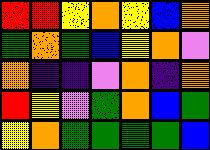[["red", "red", "yellow", "orange", "yellow", "blue", "orange"], ["green", "orange", "green", "blue", "yellow", "orange", "violet"], ["orange", "indigo", "indigo", "violet", "orange", "indigo", "orange"], ["red", "yellow", "violet", "green", "orange", "blue", "green"], ["yellow", "orange", "green", "green", "green", "green", "blue"]]